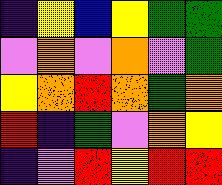[["indigo", "yellow", "blue", "yellow", "green", "green"], ["violet", "orange", "violet", "orange", "violet", "green"], ["yellow", "orange", "red", "orange", "green", "orange"], ["red", "indigo", "green", "violet", "orange", "yellow"], ["indigo", "violet", "red", "yellow", "red", "red"]]